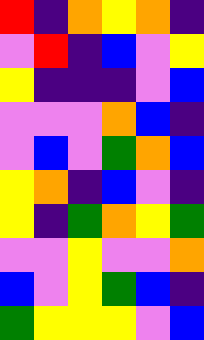[["red", "indigo", "orange", "yellow", "orange", "indigo"], ["violet", "red", "indigo", "blue", "violet", "yellow"], ["yellow", "indigo", "indigo", "indigo", "violet", "blue"], ["violet", "violet", "violet", "orange", "blue", "indigo"], ["violet", "blue", "violet", "green", "orange", "blue"], ["yellow", "orange", "indigo", "blue", "violet", "indigo"], ["yellow", "indigo", "green", "orange", "yellow", "green"], ["violet", "violet", "yellow", "violet", "violet", "orange"], ["blue", "violet", "yellow", "green", "blue", "indigo"], ["green", "yellow", "yellow", "yellow", "violet", "blue"]]